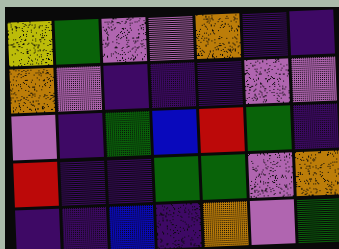[["yellow", "green", "violet", "violet", "orange", "indigo", "indigo"], ["orange", "violet", "indigo", "indigo", "indigo", "violet", "violet"], ["violet", "indigo", "green", "blue", "red", "green", "indigo"], ["red", "indigo", "indigo", "green", "green", "violet", "orange"], ["indigo", "indigo", "blue", "indigo", "orange", "violet", "green"]]